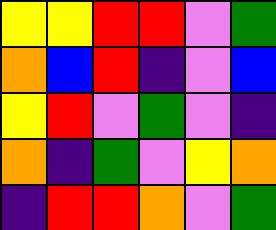[["yellow", "yellow", "red", "red", "violet", "green"], ["orange", "blue", "red", "indigo", "violet", "blue"], ["yellow", "red", "violet", "green", "violet", "indigo"], ["orange", "indigo", "green", "violet", "yellow", "orange"], ["indigo", "red", "red", "orange", "violet", "green"]]